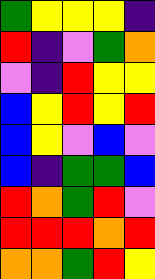[["green", "yellow", "yellow", "yellow", "indigo"], ["red", "indigo", "violet", "green", "orange"], ["violet", "indigo", "red", "yellow", "yellow"], ["blue", "yellow", "red", "yellow", "red"], ["blue", "yellow", "violet", "blue", "violet"], ["blue", "indigo", "green", "green", "blue"], ["red", "orange", "green", "red", "violet"], ["red", "red", "red", "orange", "red"], ["orange", "orange", "green", "red", "yellow"]]